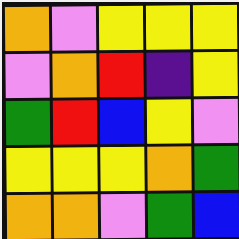[["orange", "violet", "yellow", "yellow", "yellow"], ["violet", "orange", "red", "indigo", "yellow"], ["green", "red", "blue", "yellow", "violet"], ["yellow", "yellow", "yellow", "orange", "green"], ["orange", "orange", "violet", "green", "blue"]]